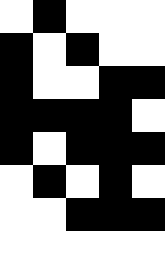[["white", "black", "white", "white", "white"], ["black", "white", "black", "white", "white"], ["black", "white", "white", "black", "black"], ["black", "black", "black", "black", "white"], ["black", "white", "black", "black", "black"], ["white", "black", "white", "black", "white"], ["white", "white", "black", "black", "black"], ["white", "white", "white", "white", "white"]]